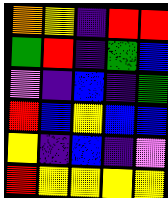[["orange", "yellow", "indigo", "red", "red"], ["green", "red", "indigo", "green", "blue"], ["violet", "indigo", "blue", "indigo", "green"], ["red", "blue", "yellow", "blue", "blue"], ["yellow", "indigo", "blue", "indigo", "violet"], ["red", "yellow", "yellow", "yellow", "yellow"]]